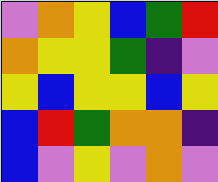[["violet", "orange", "yellow", "blue", "green", "red"], ["orange", "yellow", "yellow", "green", "indigo", "violet"], ["yellow", "blue", "yellow", "yellow", "blue", "yellow"], ["blue", "red", "green", "orange", "orange", "indigo"], ["blue", "violet", "yellow", "violet", "orange", "violet"]]